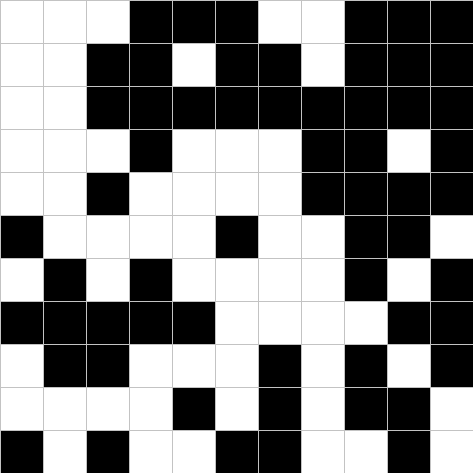[["white", "white", "white", "black", "black", "black", "white", "white", "black", "black", "black"], ["white", "white", "black", "black", "white", "black", "black", "white", "black", "black", "black"], ["white", "white", "black", "black", "black", "black", "black", "black", "black", "black", "black"], ["white", "white", "white", "black", "white", "white", "white", "black", "black", "white", "black"], ["white", "white", "black", "white", "white", "white", "white", "black", "black", "black", "black"], ["black", "white", "white", "white", "white", "black", "white", "white", "black", "black", "white"], ["white", "black", "white", "black", "white", "white", "white", "white", "black", "white", "black"], ["black", "black", "black", "black", "black", "white", "white", "white", "white", "black", "black"], ["white", "black", "black", "white", "white", "white", "black", "white", "black", "white", "black"], ["white", "white", "white", "white", "black", "white", "black", "white", "black", "black", "white"], ["black", "white", "black", "white", "white", "black", "black", "white", "white", "black", "white"]]